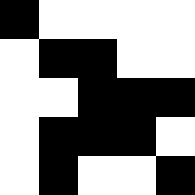[["black", "white", "white", "white", "white"], ["white", "black", "black", "white", "white"], ["white", "white", "black", "black", "black"], ["white", "black", "black", "black", "white"], ["white", "black", "white", "white", "black"]]